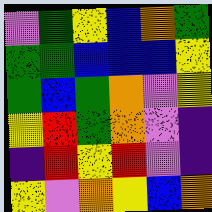[["violet", "green", "yellow", "blue", "orange", "green"], ["green", "green", "blue", "blue", "blue", "yellow"], ["green", "blue", "green", "orange", "violet", "yellow"], ["yellow", "red", "green", "orange", "violet", "indigo"], ["indigo", "red", "yellow", "red", "violet", "indigo"], ["yellow", "violet", "orange", "yellow", "blue", "orange"]]